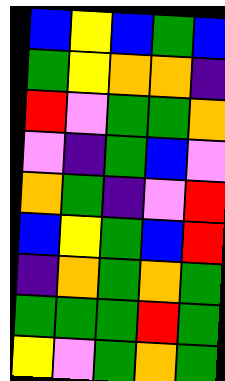[["blue", "yellow", "blue", "green", "blue"], ["green", "yellow", "orange", "orange", "indigo"], ["red", "violet", "green", "green", "orange"], ["violet", "indigo", "green", "blue", "violet"], ["orange", "green", "indigo", "violet", "red"], ["blue", "yellow", "green", "blue", "red"], ["indigo", "orange", "green", "orange", "green"], ["green", "green", "green", "red", "green"], ["yellow", "violet", "green", "orange", "green"]]